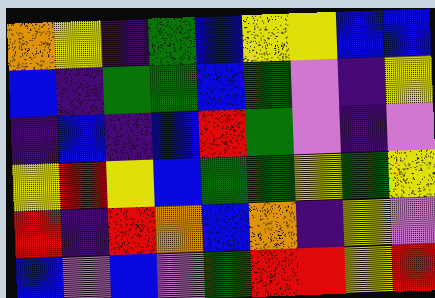[["orange", "yellow", "indigo", "green", "blue", "yellow", "yellow", "blue", "blue"], ["blue", "indigo", "green", "green", "blue", "green", "violet", "indigo", "yellow"], ["indigo", "blue", "indigo", "blue", "red", "green", "violet", "indigo", "violet"], ["yellow", "red", "yellow", "blue", "green", "green", "yellow", "green", "yellow"], ["red", "indigo", "red", "orange", "blue", "orange", "indigo", "yellow", "violet"], ["blue", "violet", "blue", "violet", "green", "red", "red", "yellow", "red"]]